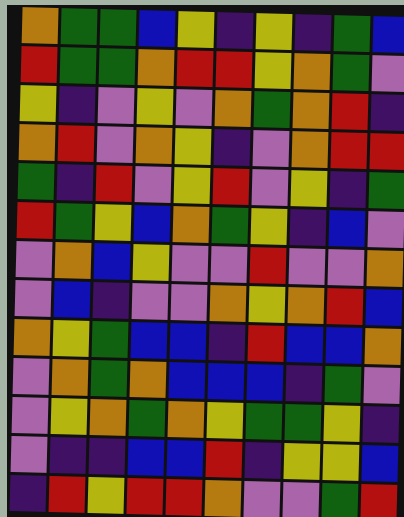[["orange", "green", "green", "blue", "yellow", "indigo", "yellow", "indigo", "green", "blue"], ["red", "green", "green", "orange", "red", "red", "yellow", "orange", "green", "violet"], ["yellow", "indigo", "violet", "yellow", "violet", "orange", "green", "orange", "red", "indigo"], ["orange", "red", "violet", "orange", "yellow", "indigo", "violet", "orange", "red", "red"], ["green", "indigo", "red", "violet", "yellow", "red", "violet", "yellow", "indigo", "green"], ["red", "green", "yellow", "blue", "orange", "green", "yellow", "indigo", "blue", "violet"], ["violet", "orange", "blue", "yellow", "violet", "violet", "red", "violet", "violet", "orange"], ["violet", "blue", "indigo", "violet", "violet", "orange", "yellow", "orange", "red", "blue"], ["orange", "yellow", "green", "blue", "blue", "indigo", "red", "blue", "blue", "orange"], ["violet", "orange", "green", "orange", "blue", "blue", "blue", "indigo", "green", "violet"], ["violet", "yellow", "orange", "green", "orange", "yellow", "green", "green", "yellow", "indigo"], ["violet", "indigo", "indigo", "blue", "blue", "red", "indigo", "yellow", "yellow", "blue"], ["indigo", "red", "yellow", "red", "red", "orange", "violet", "violet", "green", "red"]]